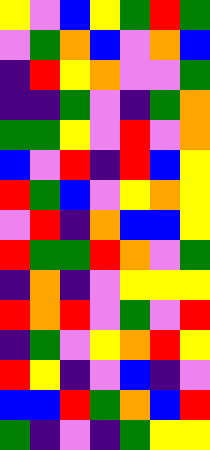[["yellow", "violet", "blue", "yellow", "green", "red", "green"], ["violet", "green", "orange", "blue", "violet", "orange", "blue"], ["indigo", "red", "yellow", "orange", "violet", "violet", "green"], ["indigo", "indigo", "green", "violet", "indigo", "green", "orange"], ["green", "green", "yellow", "violet", "red", "violet", "orange"], ["blue", "violet", "red", "indigo", "red", "blue", "yellow"], ["red", "green", "blue", "violet", "yellow", "orange", "yellow"], ["violet", "red", "indigo", "orange", "blue", "blue", "yellow"], ["red", "green", "green", "red", "orange", "violet", "green"], ["indigo", "orange", "indigo", "violet", "yellow", "yellow", "yellow"], ["red", "orange", "red", "violet", "green", "violet", "red"], ["indigo", "green", "violet", "yellow", "orange", "red", "yellow"], ["red", "yellow", "indigo", "violet", "blue", "indigo", "violet"], ["blue", "blue", "red", "green", "orange", "blue", "red"], ["green", "indigo", "violet", "indigo", "green", "yellow", "yellow"]]